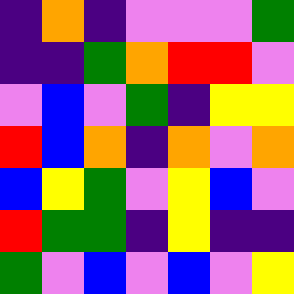[["indigo", "orange", "indigo", "violet", "violet", "violet", "green"], ["indigo", "indigo", "green", "orange", "red", "red", "violet"], ["violet", "blue", "violet", "green", "indigo", "yellow", "yellow"], ["red", "blue", "orange", "indigo", "orange", "violet", "orange"], ["blue", "yellow", "green", "violet", "yellow", "blue", "violet"], ["red", "green", "green", "indigo", "yellow", "indigo", "indigo"], ["green", "violet", "blue", "violet", "blue", "violet", "yellow"]]